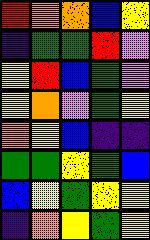[["red", "orange", "orange", "blue", "yellow"], ["indigo", "green", "green", "red", "violet"], ["yellow", "red", "blue", "green", "violet"], ["yellow", "orange", "violet", "green", "yellow"], ["orange", "yellow", "blue", "indigo", "indigo"], ["green", "green", "yellow", "green", "blue"], ["blue", "yellow", "green", "yellow", "yellow"], ["indigo", "orange", "yellow", "green", "yellow"]]